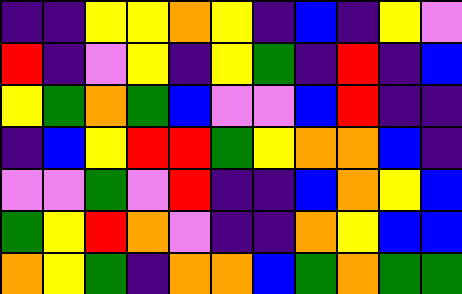[["indigo", "indigo", "yellow", "yellow", "orange", "yellow", "indigo", "blue", "indigo", "yellow", "violet"], ["red", "indigo", "violet", "yellow", "indigo", "yellow", "green", "indigo", "red", "indigo", "blue"], ["yellow", "green", "orange", "green", "blue", "violet", "violet", "blue", "red", "indigo", "indigo"], ["indigo", "blue", "yellow", "red", "red", "green", "yellow", "orange", "orange", "blue", "indigo"], ["violet", "violet", "green", "violet", "red", "indigo", "indigo", "blue", "orange", "yellow", "blue"], ["green", "yellow", "red", "orange", "violet", "indigo", "indigo", "orange", "yellow", "blue", "blue"], ["orange", "yellow", "green", "indigo", "orange", "orange", "blue", "green", "orange", "green", "green"]]